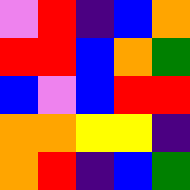[["violet", "red", "indigo", "blue", "orange"], ["red", "red", "blue", "orange", "green"], ["blue", "violet", "blue", "red", "red"], ["orange", "orange", "yellow", "yellow", "indigo"], ["orange", "red", "indigo", "blue", "green"]]